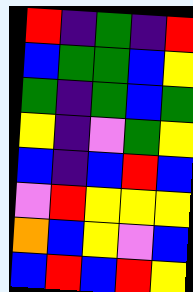[["red", "indigo", "green", "indigo", "red"], ["blue", "green", "green", "blue", "yellow"], ["green", "indigo", "green", "blue", "green"], ["yellow", "indigo", "violet", "green", "yellow"], ["blue", "indigo", "blue", "red", "blue"], ["violet", "red", "yellow", "yellow", "yellow"], ["orange", "blue", "yellow", "violet", "blue"], ["blue", "red", "blue", "red", "yellow"]]